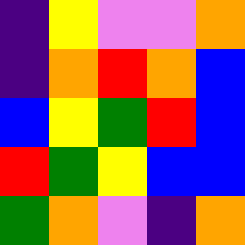[["indigo", "yellow", "violet", "violet", "orange"], ["indigo", "orange", "red", "orange", "blue"], ["blue", "yellow", "green", "red", "blue"], ["red", "green", "yellow", "blue", "blue"], ["green", "orange", "violet", "indigo", "orange"]]